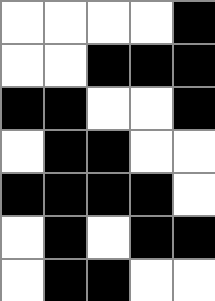[["white", "white", "white", "white", "black"], ["white", "white", "black", "black", "black"], ["black", "black", "white", "white", "black"], ["white", "black", "black", "white", "white"], ["black", "black", "black", "black", "white"], ["white", "black", "white", "black", "black"], ["white", "black", "black", "white", "white"]]